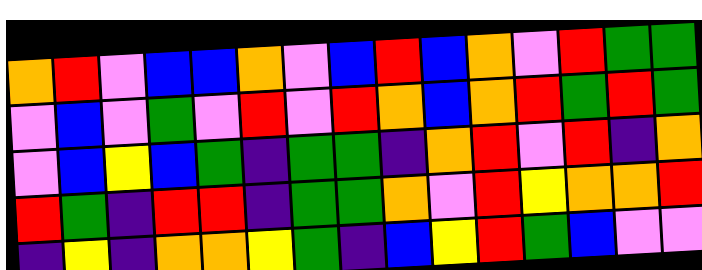[["orange", "red", "violet", "blue", "blue", "orange", "violet", "blue", "red", "blue", "orange", "violet", "red", "green", "green"], ["violet", "blue", "violet", "green", "violet", "red", "violet", "red", "orange", "blue", "orange", "red", "green", "red", "green"], ["violet", "blue", "yellow", "blue", "green", "indigo", "green", "green", "indigo", "orange", "red", "violet", "red", "indigo", "orange"], ["red", "green", "indigo", "red", "red", "indigo", "green", "green", "orange", "violet", "red", "yellow", "orange", "orange", "red"], ["indigo", "yellow", "indigo", "orange", "orange", "yellow", "green", "indigo", "blue", "yellow", "red", "green", "blue", "violet", "violet"]]